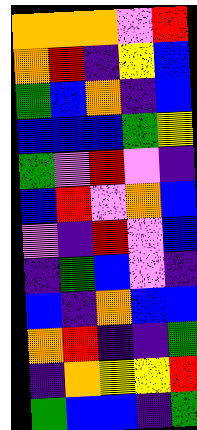[["orange", "orange", "orange", "violet", "red"], ["orange", "red", "indigo", "yellow", "blue"], ["green", "blue", "orange", "indigo", "blue"], ["blue", "blue", "blue", "green", "yellow"], ["green", "violet", "red", "violet", "indigo"], ["blue", "red", "violet", "orange", "blue"], ["violet", "indigo", "red", "violet", "blue"], ["indigo", "green", "blue", "violet", "indigo"], ["blue", "indigo", "orange", "blue", "blue"], ["orange", "red", "indigo", "indigo", "green"], ["indigo", "orange", "yellow", "yellow", "red"], ["green", "blue", "blue", "indigo", "green"]]